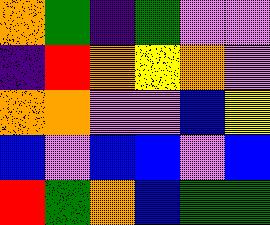[["orange", "green", "indigo", "green", "violet", "violet"], ["indigo", "red", "orange", "yellow", "orange", "violet"], ["orange", "orange", "violet", "violet", "blue", "yellow"], ["blue", "violet", "blue", "blue", "violet", "blue"], ["red", "green", "orange", "blue", "green", "green"]]